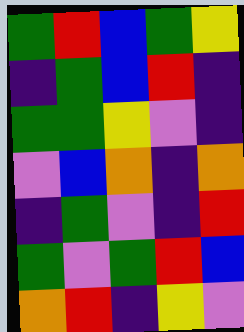[["green", "red", "blue", "green", "yellow"], ["indigo", "green", "blue", "red", "indigo"], ["green", "green", "yellow", "violet", "indigo"], ["violet", "blue", "orange", "indigo", "orange"], ["indigo", "green", "violet", "indigo", "red"], ["green", "violet", "green", "red", "blue"], ["orange", "red", "indigo", "yellow", "violet"]]